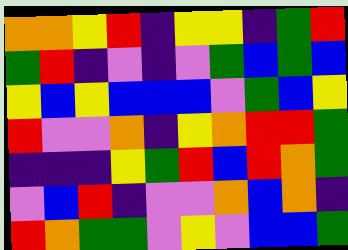[["orange", "orange", "yellow", "red", "indigo", "yellow", "yellow", "indigo", "green", "red"], ["green", "red", "indigo", "violet", "indigo", "violet", "green", "blue", "green", "blue"], ["yellow", "blue", "yellow", "blue", "blue", "blue", "violet", "green", "blue", "yellow"], ["red", "violet", "violet", "orange", "indigo", "yellow", "orange", "red", "red", "green"], ["indigo", "indigo", "indigo", "yellow", "green", "red", "blue", "red", "orange", "green"], ["violet", "blue", "red", "indigo", "violet", "violet", "orange", "blue", "orange", "indigo"], ["red", "orange", "green", "green", "violet", "yellow", "violet", "blue", "blue", "green"]]